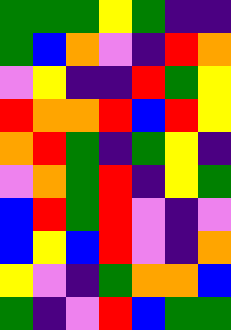[["green", "green", "green", "yellow", "green", "indigo", "indigo"], ["green", "blue", "orange", "violet", "indigo", "red", "orange"], ["violet", "yellow", "indigo", "indigo", "red", "green", "yellow"], ["red", "orange", "orange", "red", "blue", "red", "yellow"], ["orange", "red", "green", "indigo", "green", "yellow", "indigo"], ["violet", "orange", "green", "red", "indigo", "yellow", "green"], ["blue", "red", "green", "red", "violet", "indigo", "violet"], ["blue", "yellow", "blue", "red", "violet", "indigo", "orange"], ["yellow", "violet", "indigo", "green", "orange", "orange", "blue"], ["green", "indigo", "violet", "red", "blue", "green", "green"]]